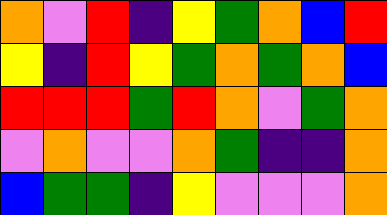[["orange", "violet", "red", "indigo", "yellow", "green", "orange", "blue", "red"], ["yellow", "indigo", "red", "yellow", "green", "orange", "green", "orange", "blue"], ["red", "red", "red", "green", "red", "orange", "violet", "green", "orange"], ["violet", "orange", "violet", "violet", "orange", "green", "indigo", "indigo", "orange"], ["blue", "green", "green", "indigo", "yellow", "violet", "violet", "violet", "orange"]]